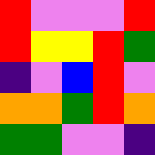[["red", "violet", "violet", "violet", "red"], ["red", "yellow", "yellow", "red", "green"], ["indigo", "violet", "blue", "red", "violet"], ["orange", "orange", "green", "red", "orange"], ["green", "green", "violet", "violet", "indigo"]]